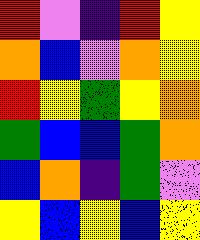[["red", "violet", "indigo", "red", "yellow"], ["orange", "blue", "violet", "orange", "yellow"], ["red", "yellow", "green", "yellow", "orange"], ["green", "blue", "blue", "green", "orange"], ["blue", "orange", "indigo", "green", "violet"], ["yellow", "blue", "yellow", "blue", "yellow"]]